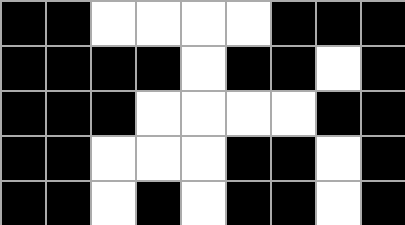[["black", "black", "white", "white", "white", "white", "black", "black", "black"], ["black", "black", "black", "black", "white", "black", "black", "white", "black"], ["black", "black", "black", "white", "white", "white", "white", "black", "black"], ["black", "black", "white", "white", "white", "black", "black", "white", "black"], ["black", "black", "white", "black", "white", "black", "black", "white", "black"]]